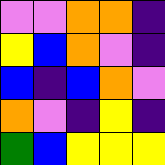[["violet", "violet", "orange", "orange", "indigo"], ["yellow", "blue", "orange", "violet", "indigo"], ["blue", "indigo", "blue", "orange", "violet"], ["orange", "violet", "indigo", "yellow", "indigo"], ["green", "blue", "yellow", "yellow", "yellow"]]